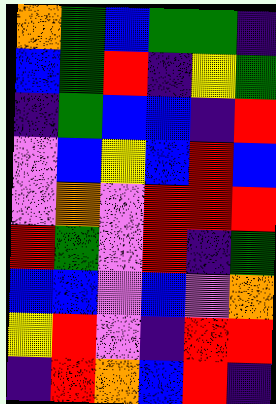[["orange", "green", "blue", "green", "green", "indigo"], ["blue", "green", "red", "indigo", "yellow", "green"], ["indigo", "green", "blue", "blue", "indigo", "red"], ["violet", "blue", "yellow", "blue", "red", "blue"], ["violet", "orange", "violet", "red", "red", "red"], ["red", "green", "violet", "red", "indigo", "green"], ["blue", "blue", "violet", "blue", "violet", "orange"], ["yellow", "red", "violet", "indigo", "red", "red"], ["indigo", "red", "orange", "blue", "red", "indigo"]]